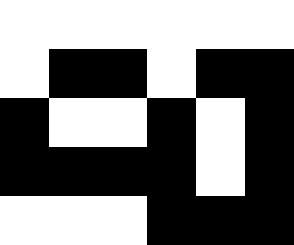[["white", "white", "white", "white", "white", "white"], ["white", "black", "black", "white", "black", "black"], ["black", "white", "white", "black", "white", "black"], ["black", "black", "black", "black", "white", "black"], ["white", "white", "white", "black", "black", "black"]]